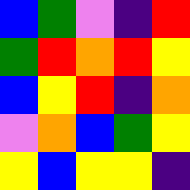[["blue", "green", "violet", "indigo", "red"], ["green", "red", "orange", "red", "yellow"], ["blue", "yellow", "red", "indigo", "orange"], ["violet", "orange", "blue", "green", "yellow"], ["yellow", "blue", "yellow", "yellow", "indigo"]]